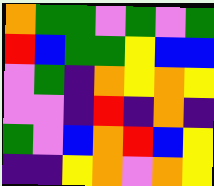[["orange", "green", "green", "violet", "green", "violet", "green"], ["red", "blue", "green", "green", "yellow", "blue", "blue"], ["violet", "green", "indigo", "orange", "yellow", "orange", "yellow"], ["violet", "violet", "indigo", "red", "indigo", "orange", "indigo"], ["green", "violet", "blue", "orange", "red", "blue", "yellow"], ["indigo", "indigo", "yellow", "orange", "violet", "orange", "yellow"]]